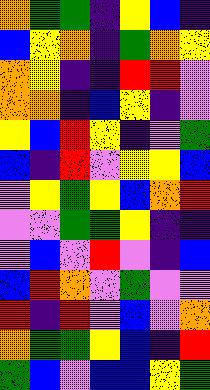[["orange", "green", "green", "indigo", "yellow", "blue", "indigo"], ["blue", "yellow", "orange", "indigo", "green", "orange", "yellow"], ["orange", "yellow", "indigo", "indigo", "red", "red", "violet"], ["orange", "orange", "indigo", "blue", "yellow", "indigo", "violet"], ["yellow", "blue", "red", "yellow", "indigo", "violet", "green"], ["blue", "indigo", "red", "violet", "yellow", "yellow", "blue"], ["violet", "yellow", "green", "yellow", "blue", "orange", "red"], ["violet", "violet", "green", "green", "yellow", "indigo", "indigo"], ["violet", "blue", "violet", "red", "violet", "indigo", "blue"], ["blue", "red", "orange", "violet", "green", "violet", "violet"], ["red", "indigo", "red", "violet", "blue", "violet", "orange"], ["orange", "green", "green", "yellow", "blue", "indigo", "red"], ["green", "blue", "violet", "blue", "blue", "yellow", "green"]]